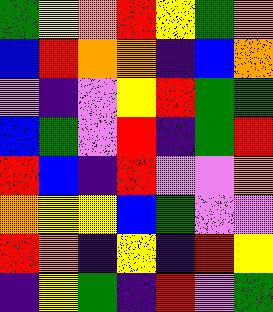[["green", "yellow", "orange", "red", "yellow", "green", "orange"], ["blue", "red", "orange", "orange", "indigo", "blue", "orange"], ["violet", "indigo", "violet", "yellow", "red", "green", "green"], ["blue", "green", "violet", "red", "indigo", "green", "red"], ["red", "blue", "indigo", "red", "violet", "violet", "orange"], ["orange", "yellow", "yellow", "blue", "green", "violet", "violet"], ["red", "orange", "indigo", "yellow", "indigo", "red", "yellow"], ["indigo", "yellow", "green", "indigo", "red", "violet", "green"]]